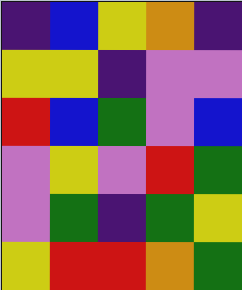[["indigo", "blue", "yellow", "orange", "indigo"], ["yellow", "yellow", "indigo", "violet", "violet"], ["red", "blue", "green", "violet", "blue"], ["violet", "yellow", "violet", "red", "green"], ["violet", "green", "indigo", "green", "yellow"], ["yellow", "red", "red", "orange", "green"]]